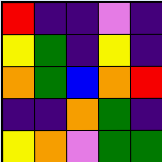[["red", "indigo", "indigo", "violet", "indigo"], ["yellow", "green", "indigo", "yellow", "indigo"], ["orange", "green", "blue", "orange", "red"], ["indigo", "indigo", "orange", "green", "indigo"], ["yellow", "orange", "violet", "green", "green"]]